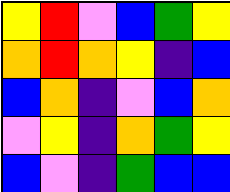[["yellow", "red", "violet", "blue", "green", "yellow"], ["orange", "red", "orange", "yellow", "indigo", "blue"], ["blue", "orange", "indigo", "violet", "blue", "orange"], ["violet", "yellow", "indigo", "orange", "green", "yellow"], ["blue", "violet", "indigo", "green", "blue", "blue"]]